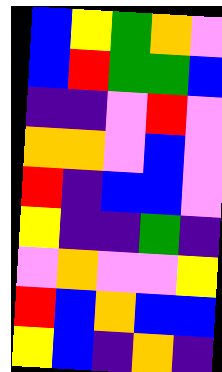[["blue", "yellow", "green", "orange", "violet"], ["blue", "red", "green", "green", "blue"], ["indigo", "indigo", "violet", "red", "violet"], ["orange", "orange", "violet", "blue", "violet"], ["red", "indigo", "blue", "blue", "violet"], ["yellow", "indigo", "indigo", "green", "indigo"], ["violet", "orange", "violet", "violet", "yellow"], ["red", "blue", "orange", "blue", "blue"], ["yellow", "blue", "indigo", "orange", "indigo"]]